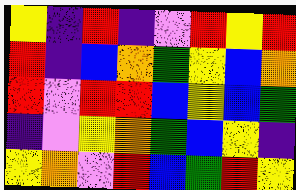[["yellow", "indigo", "red", "indigo", "violet", "red", "yellow", "red"], ["red", "indigo", "blue", "orange", "green", "yellow", "blue", "orange"], ["red", "violet", "red", "red", "blue", "yellow", "blue", "green"], ["indigo", "violet", "yellow", "orange", "green", "blue", "yellow", "indigo"], ["yellow", "orange", "violet", "red", "blue", "green", "red", "yellow"]]